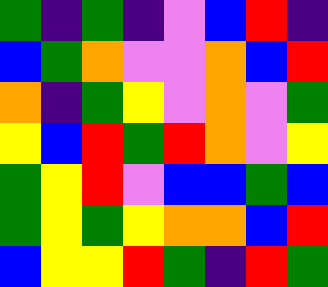[["green", "indigo", "green", "indigo", "violet", "blue", "red", "indigo"], ["blue", "green", "orange", "violet", "violet", "orange", "blue", "red"], ["orange", "indigo", "green", "yellow", "violet", "orange", "violet", "green"], ["yellow", "blue", "red", "green", "red", "orange", "violet", "yellow"], ["green", "yellow", "red", "violet", "blue", "blue", "green", "blue"], ["green", "yellow", "green", "yellow", "orange", "orange", "blue", "red"], ["blue", "yellow", "yellow", "red", "green", "indigo", "red", "green"]]